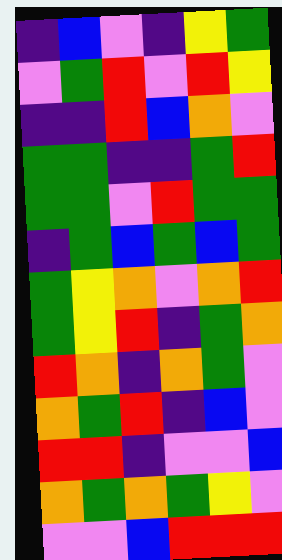[["indigo", "blue", "violet", "indigo", "yellow", "green"], ["violet", "green", "red", "violet", "red", "yellow"], ["indigo", "indigo", "red", "blue", "orange", "violet"], ["green", "green", "indigo", "indigo", "green", "red"], ["green", "green", "violet", "red", "green", "green"], ["indigo", "green", "blue", "green", "blue", "green"], ["green", "yellow", "orange", "violet", "orange", "red"], ["green", "yellow", "red", "indigo", "green", "orange"], ["red", "orange", "indigo", "orange", "green", "violet"], ["orange", "green", "red", "indigo", "blue", "violet"], ["red", "red", "indigo", "violet", "violet", "blue"], ["orange", "green", "orange", "green", "yellow", "violet"], ["violet", "violet", "blue", "red", "red", "red"]]